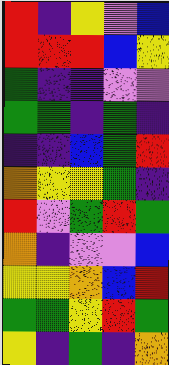[["red", "indigo", "yellow", "violet", "blue"], ["red", "red", "red", "blue", "yellow"], ["green", "indigo", "indigo", "violet", "violet"], ["green", "green", "indigo", "green", "indigo"], ["indigo", "indigo", "blue", "green", "red"], ["orange", "yellow", "yellow", "green", "indigo"], ["red", "violet", "green", "red", "green"], ["orange", "indigo", "violet", "violet", "blue"], ["yellow", "yellow", "orange", "blue", "red"], ["green", "green", "yellow", "red", "green"], ["yellow", "indigo", "green", "indigo", "orange"]]